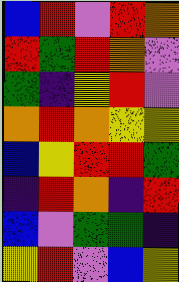[["blue", "red", "violet", "red", "orange"], ["red", "green", "red", "orange", "violet"], ["green", "indigo", "yellow", "red", "violet"], ["orange", "red", "orange", "yellow", "yellow"], ["blue", "yellow", "red", "red", "green"], ["indigo", "red", "orange", "indigo", "red"], ["blue", "violet", "green", "green", "indigo"], ["yellow", "red", "violet", "blue", "yellow"]]